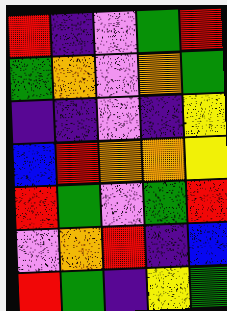[["red", "indigo", "violet", "green", "red"], ["green", "orange", "violet", "orange", "green"], ["indigo", "indigo", "violet", "indigo", "yellow"], ["blue", "red", "orange", "orange", "yellow"], ["red", "green", "violet", "green", "red"], ["violet", "orange", "red", "indigo", "blue"], ["red", "green", "indigo", "yellow", "green"]]